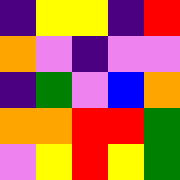[["indigo", "yellow", "yellow", "indigo", "red"], ["orange", "violet", "indigo", "violet", "violet"], ["indigo", "green", "violet", "blue", "orange"], ["orange", "orange", "red", "red", "green"], ["violet", "yellow", "red", "yellow", "green"]]